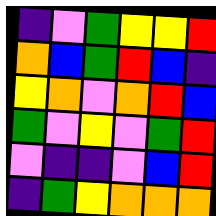[["indigo", "violet", "green", "yellow", "yellow", "red"], ["orange", "blue", "green", "red", "blue", "indigo"], ["yellow", "orange", "violet", "orange", "red", "blue"], ["green", "violet", "yellow", "violet", "green", "red"], ["violet", "indigo", "indigo", "violet", "blue", "red"], ["indigo", "green", "yellow", "orange", "orange", "orange"]]